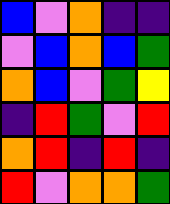[["blue", "violet", "orange", "indigo", "indigo"], ["violet", "blue", "orange", "blue", "green"], ["orange", "blue", "violet", "green", "yellow"], ["indigo", "red", "green", "violet", "red"], ["orange", "red", "indigo", "red", "indigo"], ["red", "violet", "orange", "orange", "green"]]